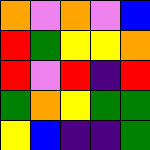[["orange", "violet", "orange", "violet", "blue"], ["red", "green", "yellow", "yellow", "orange"], ["red", "violet", "red", "indigo", "red"], ["green", "orange", "yellow", "green", "green"], ["yellow", "blue", "indigo", "indigo", "green"]]